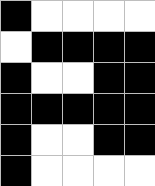[["black", "white", "white", "white", "white"], ["white", "black", "black", "black", "black"], ["black", "white", "white", "black", "black"], ["black", "black", "black", "black", "black"], ["black", "white", "white", "black", "black"], ["black", "white", "white", "white", "white"]]